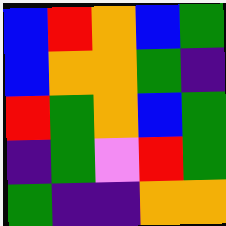[["blue", "red", "orange", "blue", "green"], ["blue", "orange", "orange", "green", "indigo"], ["red", "green", "orange", "blue", "green"], ["indigo", "green", "violet", "red", "green"], ["green", "indigo", "indigo", "orange", "orange"]]